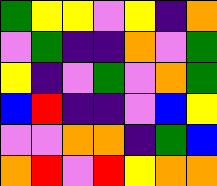[["green", "yellow", "yellow", "violet", "yellow", "indigo", "orange"], ["violet", "green", "indigo", "indigo", "orange", "violet", "green"], ["yellow", "indigo", "violet", "green", "violet", "orange", "green"], ["blue", "red", "indigo", "indigo", "violet", "blue", "yellow"], ["violet", "violet", "orange", "orange", "indigo", "green", "blue"], ["orange", "red", "violet", "red", "yellow", "orange", "orange"]]